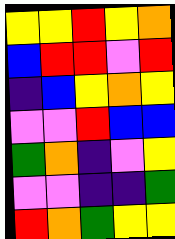[["yellow", "yellow", "red", "yellow", "orange"], ["blue", "red", "red", "violet", "red"], ["indigo", "blue", "yellow", "orange", "yellow"], ["violet", "violet", "red", "blue", "blue"], ["green", "orange", "indigo", "violet", "yellow"], ["violet", "violet", "indigo", "indigo", "green"], ["red", "orange", "green", "yellow", "yellow"]]